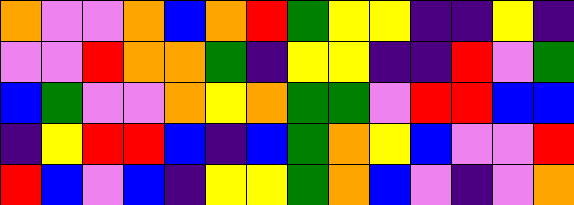[["orange", "violet", "violet", "orange", "blue", "orange", "red", "green", "yellow", "yellow", "indigo", "indigo", "yellow", "indigo"], ["violet", "violet", "red", "orange", "orange", "green", "indigo", "yellow", "yellow", "indigo", "indigo", "red", "violet", "green"], ["blue", "green", "violet", "violet", "orange", "yellow", "orange", "green", "green", "violet", "red", "red", "blue", "blue"], ["indigo", "yellow", "red", "red", "blue", "indigo", "blue", "green", "orange", "yellow", "blue", "violet", "violet", "red"], ["red", "blue", "violet", "blue", "indigo", "yellow", "yellow", "green", "orange", "blue", "violet", "indigo", "violet", "orange"]]